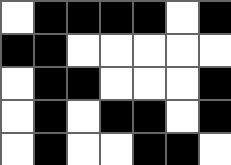[["white", "black", "black", "black", "black", "white", "black"], ["black", "black", "white", "white", "white", "white", "white"], ["white", "black", "black", "white", "white", "white", "black"], ["white", "black", "white", "black", "black", "white", "black"], ["white", "black", "white", "white", "black", "black", "white"]]